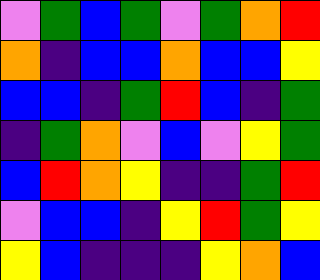[["violet", "green", "blue", "green", "violet", "green", "orange", "red"], ["orange", "indigo", "blue", "blue", "orange", "blue", "blue", "yellow"], ["blue", "blue", "indigo", "green", "red", "blue", "indigo", "green"], ["indigo", "green", "orange", "violet", "blue", "violet", "yellow", "green"], ["blue", "red", "orange", "yellow", "indigo", "indigo", "green", "red"], ["violet", "blue", "blue", "indigo", "yellow", "red", "green", "yellow"], ["yellow", "blue", "indigo", "indigo", "indigo", "yellow", "orange", "blue"]]